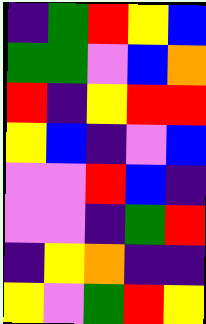[["indigo", "green", "red", "yellow", "blue"], ["green", "green", "violet", "blue", "orange"], ["red", "indigo", "yellow", "red", "red"], ["yellow", "blue", "indigo", "violet", "blue"], ["violet", "violet", "red", "blue", "indigo"], ["violet", "violet", "indigo", "green", "red"], ["indigo", "yellow", "orange", "indigo", "indigo"], ["yellow", "violet", "green", "red", "yellow"]]